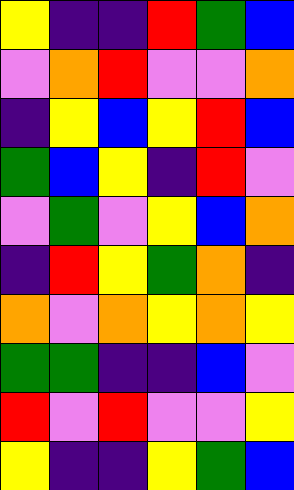[["yellow", "indigo", "indigo", "red", "green", "blue"], ["violet", "orange", "red", "violet", "violet", "orange"], ["indigo", "yellow", "blue", "yellow", "red", "blue"], ["green", "blue", "yellow", "indigo", "red", "violet"], ["violet", "green", "violet", "yellow", "blue", "orange"], ["indigo", "red", "yellow", "green", "orange", "indigo"], ["orange", "violet", "orange", "yellow", "orange", "yellow"], ["green", "green", "indigo", "indigo", "blue", "violet"], ["red", "violet", "red", "violet", "violet", "yellow"], ["yellow", "indigo", "indigo", "yellow", "green", "blue"]]